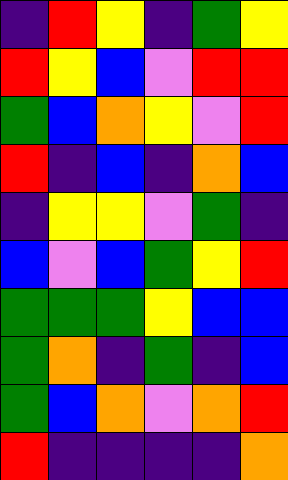[["indigo", "red", "yellow", "indigo", "green", "yellow"], ["red", "yellow", "blue", "violet", "red", "red"], ["green", "blue", "orange", "yellow", "violet", "red"], ["red", "indigo", "blue", "indigo", "orange", "blue"], ["indigo", "yellow", "yellow", "violet", "green", "indigo"], ["blue", "violet", "blue", "green", "yellow", "red"], ["green", "green", "green", "yellow", "blue", "blue"], ["green", "orange", "indigo", "green", "indigo", "blue"], ["green", "blue", "orange", "violet", "orange", "red"], ["red", "indigo", "indigo", "indigo", "indigo", "orange"]]